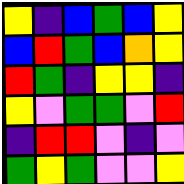[["yellow", "indigo", "blue", "green", "blue", "yellow"], ["blue", "red", "green", "blue", "orange", "yellow"], ["red", "green", "indigo", "yellow", "yellow", "indigo"], ["yellow", "violet", "green", "green", "violet", "red"], ["indigo", "red", "red", "violet", "indigo", "violet"], ["green", "yellow", "green", "violet", "violet", "yellow"]]